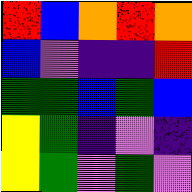[["red", "blue", "orange", "red", "orange"], ["blue", "violet", "indigo", "indigo", "red"], ["green", "green", "blue", "green", "blue"], ["yellow", "green", "indigo", "violet", "indigo"], ["yellow", "green", "violet", "green", "violet"]]